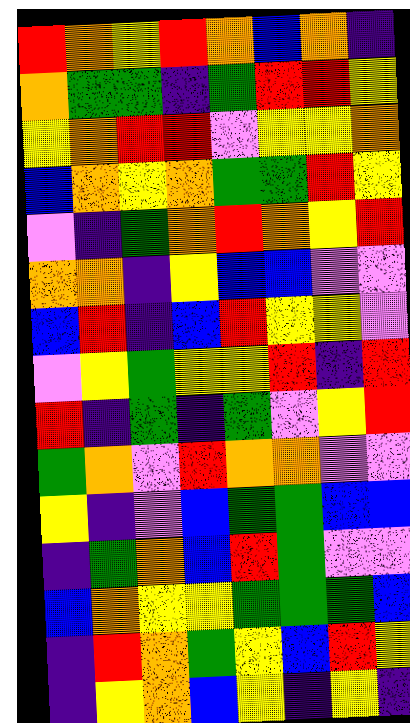[["red", "orange", "yellow", "red", "orange", "blue", "orange", "indigo"], ["orange", "green", "green", "indigo", "green", "red", "red", "yellow"], ["yellow", "orange", "red", "red", "violet", "yellow", "yellow", "orange"], ["blue", "orange", "yellow", "orange", "green", "green", "red", "yellow"], ["violet", "indigo", "green", "orange", "red", "orange", "yellow", "red"], ["orange", "orange", "indigo", "yellow", "blue", "blue", "violet", "violet"], ["blue", "red", "indigo", "blue", "red", "yellow", "yellow", "violet"], ["violet", "yellow", "green", "yellow", "yellow", "red", "indigo", "red"], ["red", "indigo", "green", "indigo", "green", "violet", "yellow", "red"], ["green", "orange", "violet", "red", "orange", "orange", "violet", "violet"], ["yellow", "indigo", "violet", "blue", "green", "green", "blue", "blue"], ["indigo", "green", "orange", "blue", "red", "green", "violet", "violet"], ["blue", "orange", "yellow", "yellow", "green", "green", "green", "blue"], ["indigo", "red", "orange", "green", "yellow", "blue", "red", "yellow"], ["indigo", "yellow", "orange", "blue", "yellow", "indigo", "yellow", "indigo"]]